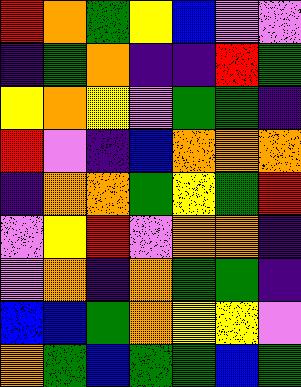[["red", "orange", "green", "yellow", "blue", "violet", "violet"], ["indigo", "green", "orange", "indigo", "indigo", "red", "green"], ["yellow", "orange", "yellow", "violet", "green", "green", "indigo"], ["red", "violet", "indigo", "blue", "orange", "orange", "orange"], ["indigo", "orange", "orange", "green", "yellow", "green", "red"], ["violet", "yellow", "red", "violet", "orange", "orange", "indigo"], ["violet", "orange", "indigo", "orange", "green", "green", "indigo"], ["blue", "blue", "green", "orange", "yellow", "yellow", "violet"], ["orange", "green", "blue", "green", "green", "blue", "green"]]